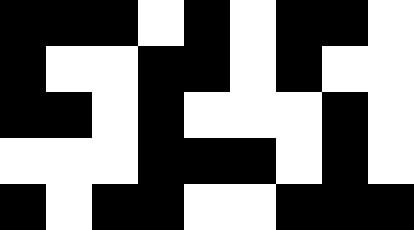[["black", "black", "black", "white", "black", "white", "black", "black", "white"], ["black", "white", "white", "black", "black", "white", "black", "white", "white"], ["black", "black", "white", "black", "white", "white", "white", "black", "white"], ["white", "white", "white", "black", "black", "black", "white", "black", "white"], ["black", "white", "black", "black", "white", "white", "black", "black", "black"]]